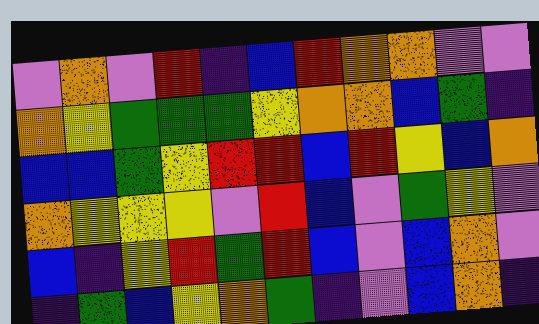[["violet", "orange", "violet", "red", "indigo", "blue", "red", "orange", "orange", "violet", "violet"], ["orange", "yellow", "green", "green", "green", "yellow", "orange", "orange", "blue", "green", "indigo"], ["blue", "blue", "green", "yellow", "red", "red", "blue", "red", "yellow", "blue", "orange"], ["orange", "yellow", "yellow", "yellow", "violet", "red", "blue", "violet", "green", "yellow", "violet"], ["blue", "indigo", "yellow", "red", "green", "red", "blue", "violet", "blue", "orange", "violet"], ["indigo", "green", "blue", "yellow", "orange", "green", "indigo", "violet", "blue", "orange", "indigo"]]